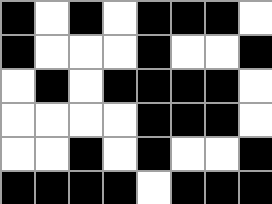[["black", "white", "black", "white", "black", "black", "black", "white"], ["black", "white", "white", "white", "black", "white", "white", "black"], ["white", "black", "white", "black", "black", "black", "black", "white"], ["white", "white", "white", "white", "black", "black", "black", "white"], ["white", "white", "black", "white", "black", "white", "white", "black"], ["black", "black", "black", "black", "white", "black", "black", "black"]]